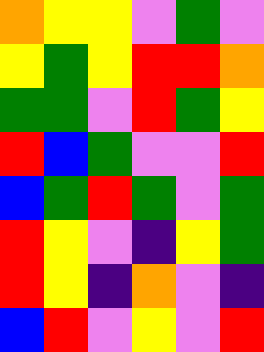[["orange", "yellow", "yellow", "violet", "green", "violet"], ["yellow", "green", "yellow", "red", "red", "orange"], ["green", "green", "violet", "red", "green", "yellow"], ["red", "blue", "green", "violet", "violet", "red"], ["blue", "green", "red", "green", "violet", "green"], ["red", "yellow", "violet", "indigo", "yellow", "green"], ["red", "yellow", "indigo", "orange", "violet", "indigo"], ["blue", "red", "violet", "yellow", "violet", "red"]]